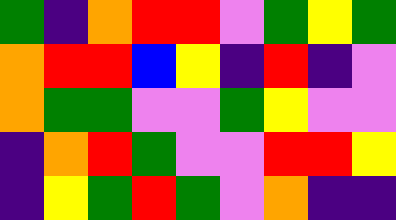[["green", "indigo", "orange", "red", "red", "violet", "green", "yellow", "green"], ["orange", "red", "red", "blue", "yellow", "indigo", "red", "indigo", "violet"], ["orange", "green", "green", "violet", "violet", "green", "yellow", "violet", "violet"], ["indigo", "orange", "red", "green", "violet", "violet", "red", "red", "yellow"], ["indigo", "yellow", "green", "red", "green", "violet", "orange", "indigo", "indigo"]]